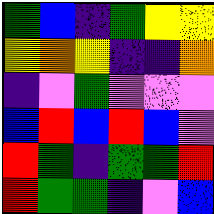[["green", "blue", "indigo", "green", "yellow", "yellow"], ["yellow", "orange", "yellow", "indigo", "indigo", "orange"], ["indigo", "violet", "green", "violet", "violet", "violet"], ["blue", "red", "blue", "red", "blue", "violet"], ["red", "green", "indigo", "green", "green", "red"], ["red", "green", "green", "indigo", "violet", "blue"]]